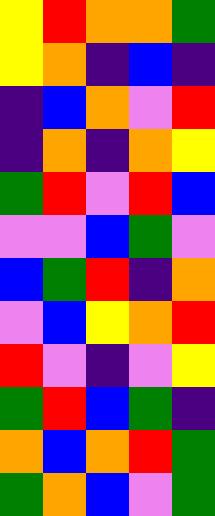[["yellow", "red", "orange", "orange", "green"], ["yellow", "orange", "indigo", "blue", "indigo"], ["indigo", "blue", "orange", "violet", "red"], ["indigo", "orange", "indigo", "orange", "yellow"], ["green", "red", "violet", "red", "blue"], ["violet", "violet", "blue", "green", "violet"], ["blue", "green", "red", "indigo", "orange"], ["violet", "blue", "yellow", "orange", "red"], ["red", "violet", "indigo", "violet", "yellow"], ["green", "red", "blue", "green", "indigo"], ["orange", "blue", "orange", "red", "green"], ["green", "orange", "blue", "violet", "green"]]